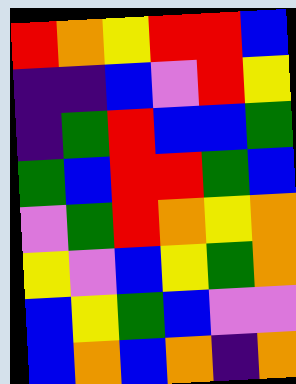[["red", "orange", "yellow", "red", "red", "blue"], ["indigo", "indigo", "blue", "violet", "red", "yellow"], ["indigo", "green", "red", "blue", "blue", "green"], ["green", "blue", "red", "red", "green", "blue"], ["violet", "green", "red", "orange", "yellow", "orange"], ["yellow", "violet", "blue", "yellow", "green", "orange"], ["blue", "yellow", "green", "blue", "violet", "violet"], ["blue", "orange", "blue", "orange", "indigo", "orange"]]